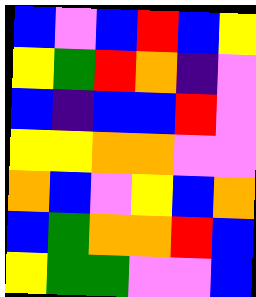[["blue", "violet", "blue", "red", "blue", "yellow"], ["yellow", "green", "red", "orange", "indigo", "violet"], ["blue", "indigo", "blue", "blue", "red", "violet"], ["yellow", "yellow", "orange", "orange", "violet", "violet"], ["orange", "blue", "violet", "yellow", "blue", "orange"], ["blue", "green", "orange", "orange", "red", "blue"], ["yellow", "green", "green", "violet", "violet", "blue"]]